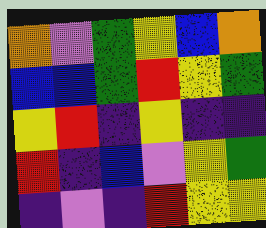[["orange", "violet", "green", "yellow", "blue", "orange"], ["blue", "blue", "green", "red", "yellow", "green"], ["yellow", "red", "indigo", "yellow", "indigo", "indigo"], ["red", "indigo", "blue", "violet", "yellow", "green"], ["indigo", "violet", "indigo", "red", "yellow", "yellow"]]